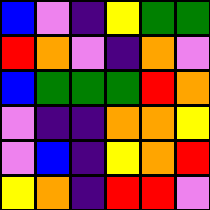[["blue", "violet", "indigo", "yellow", "green", "green"], ["red", "orange", "violet", "indigo", "orange", "violet"], ["blue", "green", "green", "green", "red", "orange"], ["violet", "indigo", "indigo", "orange", "orange", "yellow"], ["violet", "blue", "indigo", "yellow", "orange", "red"], ["yellow", "orange", "indigo", "red", "red", "violet"]]